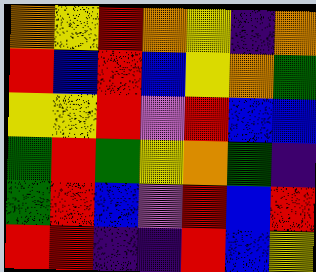[["orange", "yellow", "red", "orange", "yellow", "indigo", "orange"], ["red", "blue", "red", "blue", "yellow", "orange", "green"], ["yellow", "yellow", "red", "violet", "red", "blue", "blue"], ["green", "red", "green", "yellow", "orange", "green", "indigo"], ["green", "red", "blue", "violet", "red", "blue", "red"], ["red", "red", "indigo", "indigo", "red", "blue", "yellow"]]